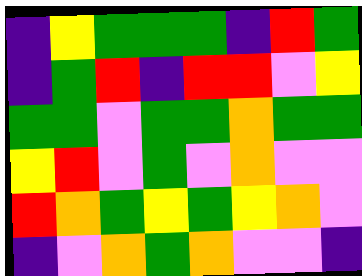[["indigo", "yellow", "green", "green", "green", "indigo", "red", "green"], ["indigo", "green", "red", "indigo", "red", "red", "violet", "yellow"], ["green", "green", "violet", "green", "green", "orange", "green", "green"], ["yellow", "red", "violet", "green", "violet", "orange", "violet", "violet"], ["red", "orange", "green", "yellow", "green", "yellow", "orange", "violet"], ["indigo", "violet", "orange", "green", "orange", "violet", "violet", "indigo"]]